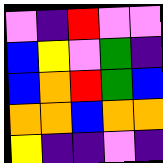[["violet", "indigo", "red", "violet", "violet"], ["blue", "yellow", "violet", "green", "indigo"], ["blue", "orange", "red", "green", "blue"], ["orange", "orange", "blue", "orange", "orange"], ["yellow", "indigo", "indigo", "violet", "indigo"]]